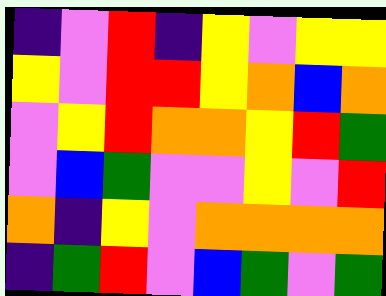[["indigo", "violet", "red", "indigo", "yellow", "violet", "yellow", "yellow"], ["yellow", "violet", "red", "red", "yellow", "orange", "blue", "orange"], ["violet", "yellow", "red", "orange", "orange", "yellow", "red", "green"], ["violet", "blue", "green", "violet", "violet", "yellow", "violet", "red"], ["orange", "indigo", "yellow", "violet", "orange", "orange", "orange", "orange"], ["indigo", "green", "red", "violet", "blue", "green", "violet", "green"]]